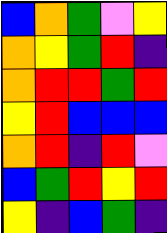[["blue", "orange", "green", "violet", "yellow"], ["orange", "yellow", "green", "red", "indigo"], ["orange", "red", "red", "green", "red"], ["yellow", "red", "blue", "blue", "blue"], ["orange", "red", "indigo", "red", "violet"], ["blue", "green", "red", "yellow", "red"], ["yellow", "indigo", "blue", "green", "indigo"]]